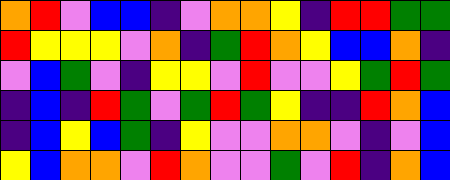[["orange", "red", "violet", "blue", "blue", "indigo", "violet", "orange", "orange", "yellow", "indigo", "red", "red", "green", "green"], ["red", "yellow", "yellow", "yellow", "violet", "orange", "indigo", "green", "red", "orange", "yellow", "blue", "blue", "orange", "indigo"], ["violet", "blue", "green", "violet", "indigo", "yellow", "yellow", "violet", "red", "violet", "violet", "yellow", "green", "red", "green"], ["indigo", "blue", "indigo", "red", "green", "violet", "green", "red", "green", "yellow", "indigo", "indigo", "red", "orange", "blue"], ["indigo", "blue", "yellow", "blue", "green", "indigo", "yellow", "violet", "violet", "orange", "orange", "violet", "indigo", "violet", "blue"], ["yellow", "blue", "orange", "orange", "violet", "red", "orange", "violet", "violet", "green", "violet", "red", "indigo", "orange", "blue"]]